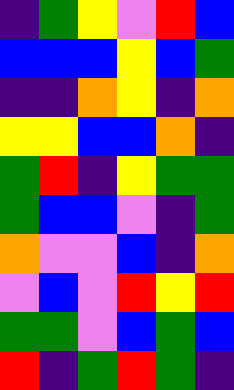[["indigo", "green", "yellow", "violet", "red", "blue"], ["blue", "blue", "blue", "yellow", "blue", "green"], ["indigo", "indigo", "orange", "yellow", "indigo", "orange"], ["yellow", "yellow", "blue", "blue", "orange", "indigo"], ["green", "red", "indigo", "yellow", "green", "green"], ["green", "blue", "blue", "violet", "indigo", "green"], ["orange", "violet", "violet", "blue", "indigo", "orange"], ["violet", "blue", "violet", "red", "yellow", "red"], ["green", "green", "violet", "blue", "green", "blue"], ["red", "indigo", "green", "red", "green", "indigo"]]